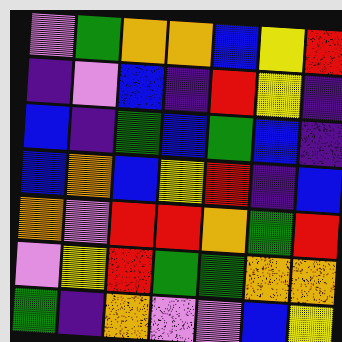[["violet", "green", "orange", "orange", "blue", "yellow", "red"], ["indigo", "violet", "blue", "indigo", "red", "yellow", "indigo"], ["blue", "indigo", "green", "blue", "green", "blue", "indigo"], ["blue", "orange", "blue", "yellow", "red", "indigo", "blue"], ["orange", "violet", "red", "red", "orange", "green", "red"], ["violet", "yellow", "red", "green", "green", "orange", "orange"], ["green", "indigo", "orange", "violet", "violet", "blue", "yellow"]]